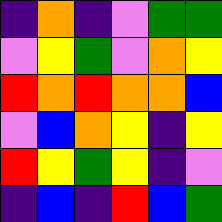[["indigo", "orange", "indigo", "violet", "green", "green"], ["violet", "yellow", "green", "violet", "orange", "yellow"], ["red", "orange", "red", "orange", "orange", "blue"], ["violet", "blue", "orange", "yellow", "indigo", "yellow"], ["red", "yellow", "green", "yellow", "indigo", "violet"], ["indigo", "blue", "indigo", "red", "blue", "green"]]